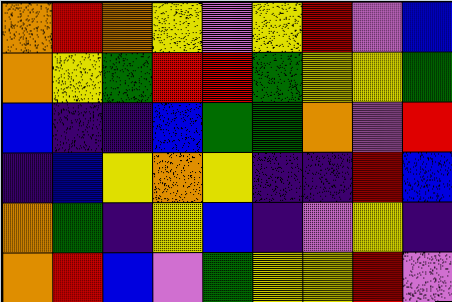[["orange", "red", "orange", "yellow", "violet", "yellow", "red", "violet", "blue"], ["orange", "yellow", "green", "red", "red", "green", "yellow", "yellow", "green"], ["blue", "indigo", "indigo", "blue", "green", "green", "orange", "violet", "red"], ["indigo", "blue", "yellow", "orange", "yellow", "indigo", "indigo", "red", "blue"], ["orange", "green", "indigo", "yellow", "blue", "indigo", "violet", "yellow", "indigo"], ["orange", "red", "blue", "violet", "green", "yellow", "yellow", "red", "violet"]]